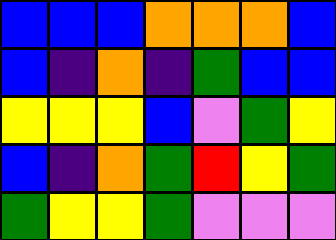[["blue", "blue", "blue", "orange", "orange", "orange", "blue"], ["blue", "indigo", "orange", "indigo", "green", "blue", "blue"], ["yellow", "yellow", "yellow", "blue", "violet", "green", "yellow"], ["blue", "indigo", "orange", "green", "red", "yellow", "green"], ["green", "yellow", "yellow", "green", "violet", "violet", "violet"]]